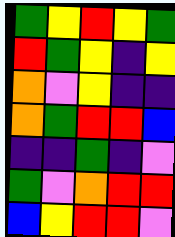[["green", "yellow", "red", "yellow", "green"], ["red", "green", "yellow", "indigo", "yellow"], ["orange", "violet", "yellow", "indigo", "indigo"], ["orange", "green", "red", "red", "blue"], ["indigo", "indigo", "green", "indigo", "violet"], ["green", "violet", "orange", "red", "red"], ["blue", "yellow", "red", "red", "violet"]]